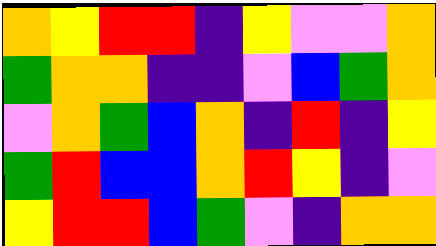[["orange", "yellow", "red", "red", "indigo", "yellow", "violet", "violet", "orange"], ["green", "orange", "orange", "indigo", "indigo", "violet", "blue", "green", "orange"], ["violet", "orange", "green", "blue", "orange", "indigo", "red", "indigo", "yellow"], ["green", "red", "blue", "blue", "orange", "red", "yellow", "indigo", "violet"], ["yellow", "red", "red", "blue", "green", "violet", "indigo", "orange", "orange"]]